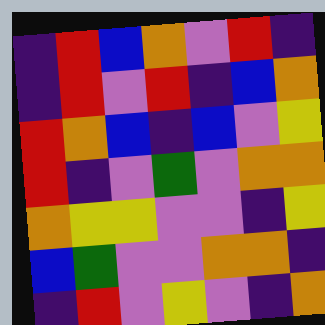[["indigo", "red", "blue", "orange", "violet", "red", "indigo"], ["indigo", "red", "violet", "red", "indigo", "blue", "orange"], ["red", "orange", "blue", "indigo", "blue", "violet", "yellow"], ["red", "indigo", "violet", "green", "violet", "orange", "orange"], ["orange", "yellow", "yellow", "violet", "violet", "indigo", "yellow"], ["blue", "green", "violet", "violet", "orange", "orange", "indigo"], ["indigo", "red", "violet", "yellow", "violet", "indigo", "orange"]]